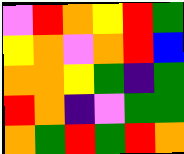[["violet", "red", "orange", "yellow", "red", "green"], ["yellow", "orange", "violet", "orange", "red", "blue"], ["orange", "orange", "yellow", "green", "indigo", "green"], ["red", "orange", "indigo", "violet", "green", "green"], ["orange", "green", "red", "green", "red", "orange"]]